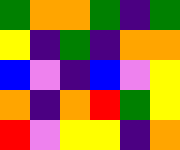[["green", "orange", "orange", "green", "indigo", "green"], ["yellow", "indigo", "green", "indigo", "orange", "orange"], ["blue", "violet", "indigo", "blue", "violet", "yellow"], ["orange", "indigo", "orange", "red", "green", "yellow"], ["red", "violet", "yellow", "yellow", "indigo", "orange"]]